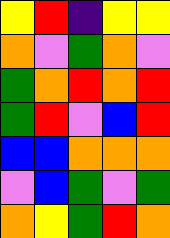[["yellow", "red", "indigo", "yellow", "yellow"], ["orange", "violet", "green", "orange", "violet"], ["green", "orange", "red", "orange", "red"], ["green", "red", "violet", "blue", "red"], ["blue", "blue", "orange", "orange", "orange"], ["violet", "blue", "green", "violet", "green"], ["orange", "yellow", "green", "red", "orange"]]